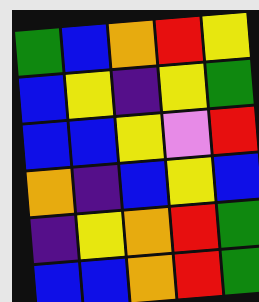[["green", "blue", "orange", "red", "yellow"], ["blue", "yellow", "indigo", "yellow", "green"], ["blue", "blue", "yellow", "violet", "red"], ["orange", "indigo", "blue", "yellow", "blue"], ["indigo", "yellow", "orange", "red", "green"], ["blue", "blue", "orange", "red", "green"]]